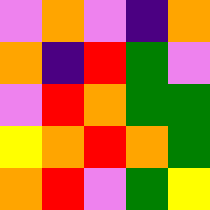[["violet", "orange", "violet", "indigo", "orange"], ["orange", "indigo", "red", "green", "violet"], ["violet", "red", "orange", "green", "green"], ["yellow", "orange", "red", "orange", "green"], ["orange", "red", "violet", "green", "yellow"]]